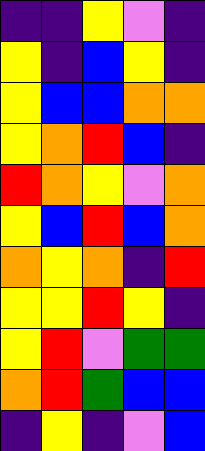[["indigo", "indigo", "yellow", "violet", "indigo"], ["yellow", "indigo", "blue", "yellow", "indigo"], ["yellow", "blue", "blue", "orange", "orange"], ["yellow", "orange", "red", "blue", "indigo"], ["red", "orange", "yellow", "violet", "orange"], ["yellow", "blue", "red", "blue", "orange"], ["orange", "yellow", "orange", "indigo", "red"], ["yellow", "yellow", "red", "yellow", "indigo"], ["yellow", "red", "violet", "green", "green"], ["orange", "red", "green", "blue", "blue"], ["indigo", "yellow", "indigo", "violet", "blue"]]